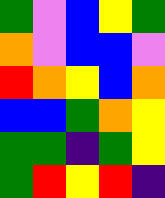[["green", "violet", "blue", "yellow", "green"], ["orange", "violet", "blue", "blue", "violet"], ["red", "orange", "yellow", "blue", "orange"], ["blue", "blue", "green", "orange", "yellow"], ["green", "green", "indigo", "green", "yellow"], ["green", "red", "yellow", "red", "indigo"]]